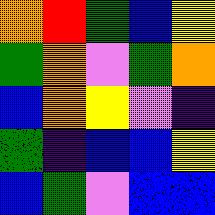[["orange", "red", "green", "blue", "yellow"], ["green", "orange", "violet", "green", "orange"], ["blue", "orange", "yellow", "violet", "indigo"], ["green", "indigo", "blue", "blue", "yellow"], ["blue", "green", "violet", "blue", "blue"]]